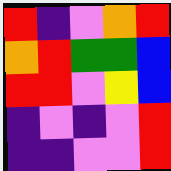[["red", "indigo", "violet", "orange", "red"], ["orange", "red", "green", "green", "blue"], ["red", "red", "violet", "yellow", "blue"], ["indigo", "violet", "indigo", "violet", "red"], ["indigo", "indigo", "violet", "violet", "red"]]